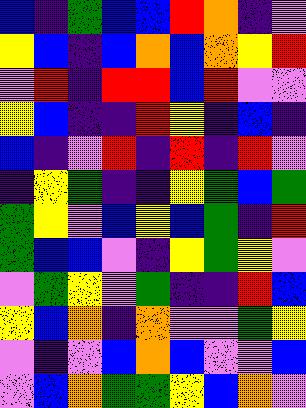[["blue", "indigo", "green", "blue", "blue", "red", "orange", "indigo", "violet"], ["yellow", "blue", "indigo", "blue", "orange", "blue", "orange", "yellow", "red"], ["violet", "red", "indigo", "red", "red", "blue", "red", "violet", "violet"], ["yellow", "blue", "indigo", "indigo", "red", "yellow", "indigo", "blue", "indigo"], ["blue", "indigo", "violet", "red", "indigo", "red", "indigo", "red", "violet"], ["indigo", "yellow", "green", "indigo", "indigo", "yellow", "green", "blue", "green"], ["green", "yellow", "violet", "blue", "yellow", "blue", "green", "indigo", "red"], ["green", "blue", "blue", "violet", "indigo", "yellow", "green", "yellow", "violet"], ["violet", "green", "yellow", "violet", "green", "indigo", "indigo", "red", "blue"], ["yellow", "blue", "orange", "indigo", "orange", "violet", "violet", "green", "yellow"], ["violet", "indigo", "violet", "blue", "orange", "blue", "violet", "violet", "blue"], ["violet", "blue", "orange", "green", "green", "yellow", "blue", "orange", "violet"]]